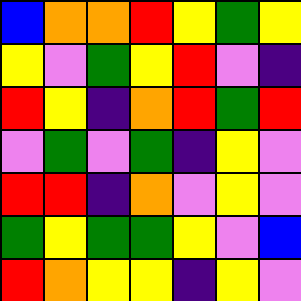[["blue", "orange", "orange", "red", "yellow", "green", "yellow"], ["yellow", "violet", "green", "yellow", "red", "violet", "indigo"], ["red", "yellow", "indigo", "orange", "red", "green", "red"], ["violet", "green", "violet", "green", "indigo", "yellow", "violet"], ["red", "red", "indigo", "orange", "violet", "yellow", "violet"], ["green", "yellow", "green", "green", "yellow", "violet", "blue"], ["red", "orange", "yellow", "yellow", "indigo", "yellow", "violet"]]